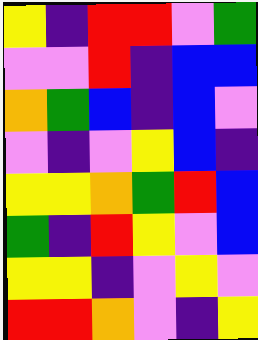[["yellow", "indigo", "red", "red", "violet", "green"], ["violet", "violet", "red", "indigo", "blue", "blue"], ["orange", "green", "blue", "indigo", "blue", "violet"], ["violet", "indigo", "violet", "yellow", "blue", "indigo"], ["yellow", "yellow", "orange", "green", "red", "blue"], ["green", "indigo", "red", "yellow", "violet", "blue"], ["yellow", "yellow", "indigo", "violet", "yellow", "violet"], ["red", "red", "orange", "violet", "indigo", "yellow"]]